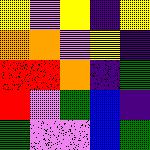[["yellow", "violet", "yellow", "indigo", "yellow"], ["orange", "orange", "violet", "yellow", "indigo"], ["red", "red", "orange", "indigo", "green"], ["red", "violet", "green", "blue", "indigo"], ["green", "violet", "violet", "blue", "green"]]